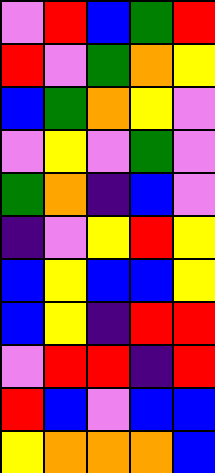[["violet", "red", "blue", "green", "red"], ["red", "violet", "green", "orange", "yellow"], ["blue", "green", "orange", "yellow", "violet"], ["violet", "yellow", "violet", "green", "violet"], ["green", "orange", "indigo", "blue", "violet"], ["indigo", "violet", "yellow", "red", "yellow"], ["blue", "yellow", "blue", "blue", "yellow"], ["blue", "yellow", "indigo", "red", "red"], ["violet", "red", "red", "indigo", "red"], ["red", "blue", "violet", "blue", "blue"], ["yellow", "orange", "orange", "orange", "blue"]]